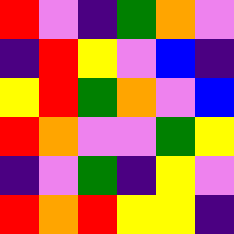[["red", "violet", "indigo", "green", "orange", "violet"], ["indigo", "red", "yellow", "violet", "blue", "indigo"], ["yellow", "red", "green", "orange", "violet", "blue"], ["red", "orange", "violet", "violet", "green", "yellow"], ["indigo", "violet", "green", "indigo", "yellow", "violet"], ["red", "orange", "red", "yellow", "yellow", "indigo"]]